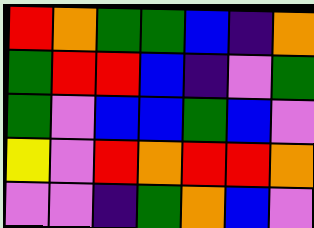[["red", "orange", "green", "green", "blue", "indigo", "orange"], ["green", "red", "red", "blue", "indigo", "violet", "green"], ["green", "violet", "blue", "blue", "green", "blue", "violet"], ["yellow", "violet", "red", "orange", "red", "red", "orange"], ["violet", "violet", "indigo", "green", "orange", "blue", "violet"]]